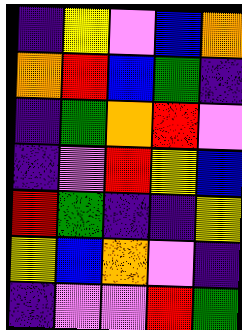[["indigo", "yellow", "violet", "blue", "orange"], ["orange", "red", "blue", "green", "indigo"], ["indigo", "green", "orange", "red", "violet"], ["indigo", "violet", "red", "yellow", "blue"], ["red", "green", "indigo", "indigo", "yellow"], ["yellow", "blue", "orange", "violet", "indigo"], ["indigo", "violet", "violet", "red", "green"]]